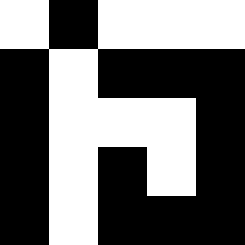[["white", "black", "white", "white", "white"], ["black", "white", "black", "black", "black"], ["black", "white", "white", "white", "black"], ["black", "white", "black", "white", "black"], ["black", "white", "black", "black", "black"]]